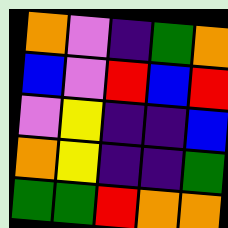[["orange", "violet", "indigo", "green", "orange"], ["blue", "violet", "red", "blue", "red"], ["violet", "yellow", "indigo", "indigo", "blue"], ["orange", "yellow", "indigo", "indigo", "green"], ["green", "green", "red", "orange", "orange"]]